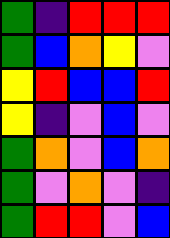[["green", "indigo", "red", "red", "red"], ["green", "blue", "orange", "yellow", "violet"], ["yellow", "red", "blue", "blue", "red"], ["yellow", "indigo", "violet", "blue", "violet"], ["green", "orange", "violet", "blue", "orange"], ["green", "violet", "orange", "violet", "indigo"], ["green", "red", "red", "violet", "blue"]]